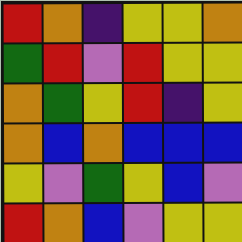[["red", "orange", "indigo", "yellow", "yellow", "orange"], ["green", "red", "violet", "red", "yellow", "yellow"], ["orange", "green", "yellow", "red", "indigo", "yellow"], ["orange", "blue", "orange", "blue", "blue", "blue"], ["yellow", "violet", "green", "yellow", "blue", "violet"], ["red", "orange", "blue", "violet", "yellow", "yellow"]]